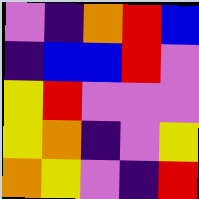[["violet", "indigo", "orange", "red", "blue"], ["indigo", "blue", "blue", "red", "violet"], ["yellow", "red", "violet", "violet", "violet"], ["yellow", "orange", "indigo", "violet", "yellow"], ["orange", "yellow", "violet", "indigo", "red"]]